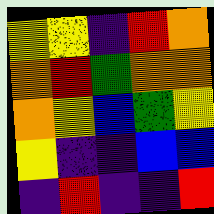[["yellow", "yellow", "indigo", "red", "orange"], ["orange", "red", "green", "orange", "orange"], ["orange", "yellow", "blue", "green", "yellow"], ["yellow", "indigo", "indigo", "blue", "blue"], ["indigo", "red", "indigo", "indigo", "red"]]